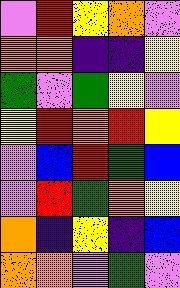[["violet", "red", "yellow", "orange", "violet"], ["orange", "orange", "indigo", "indigo", "yellow"], ["green", "violet", "green", "yellow", "violet"], ["yellow", "red", "orange", "red", "yellow"], ["violet", "blue", "red", "green", "blue"], ["violet", "red", "green", "orange", "yellow"], ["orange", "indigo", "yellow", "indigo", "blue"], ["orange", "orange", "violet", "green", "violet"]]